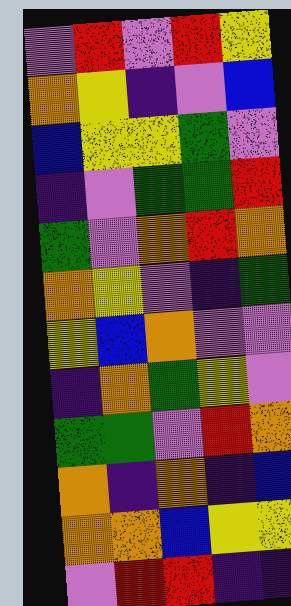[["violet", "red", "violet", "red", "yellow"], ["orange", "yellow", "indigo", "violet", "blue"], ["blue", "yellow", "yellow", "green", "violet"], ["indigo", "violet", "green", "green", "red"], ["green", "violet", "orange", "red", "orange"], ["orange", "yellow", "violet", "indigo", "green"], ["yellow", "blue", "orange", "violet", "violet"], ["indigo", "orange", "green", "yellow", "violet"], ["green", "green", "violet", "red", "orange"], ["orange", "indigo", "orange", "indigo", "blue"], ["orange", "orange", "blue", "yellow", "yellow"], ["violet", "red", "red", "indigo", "indigo"]]